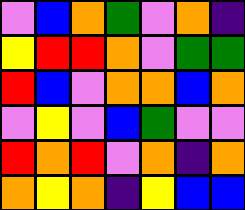[["violet", "blue", "orange", "green", "violet", "orange", "indigo"], ["yellow", "red", "red", "orange", "violet", "green", "green"], ["red", "blue", "violet", "orange", "orange", "blue", "orange"], ["violet", "yellow", "violet", "blue", "green", "violet", "violet"], ["red", "orange", "red", "violet", "orange", "indigo", "orange"], ["orange", "yellow", "orange", "indigo", "yellow", "blue", "blue"]]